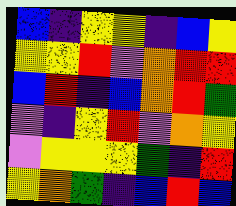[["blue", "indigo", "yellow", "yellow", "indigo", "blue", "yellow"], ["yellow", "yellow", "red", "violet", "orange", "red", "red"], ["blue", "red", "indigo", "blue", "orange", "red", "green"], ["violet", "indigo", "yellow", "red", "violet", "orange", "yellow"], ["violet", "yellow", "yellow", "yellow", "green", "indigo", "red"], ["yellow", "orange", "green", "indigo", "blue", "red", "blue"]]